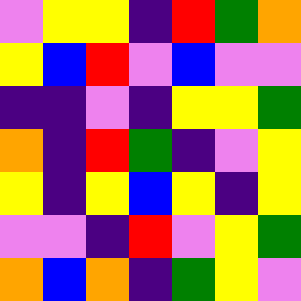[["violet", "yellow", "yellow", "indigo", "red", "green", "orange"], ["yellow", "blue", "red", "violet", "blue", "violet", "violet"], ["indigo", "indigo", "violet", "indigo", "yellow", "yellow", "green"], ["orange", "indigo", "red", "green", "indigo", "violet", "yellow"], ["yellow", "indigo", "yellow", "blue", "yellow", "indigo", "yellow"], ["violet", "violet", "indigo", "red", "violet", "yellow", "green"], ["orange", "blue", "orange", "indigo", "green", "yellow", "violet"]]